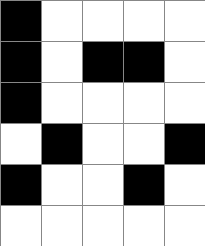[["black", "white", "white", "white", "white"], ["black", "white", "black", "black", "white"], ["black", "white", "white", "white", "white"], ["white", "black", "white", "white", "black"], ["black", "white", "white", "black", "white"], ["white", "white", "white", "white", "white"]]